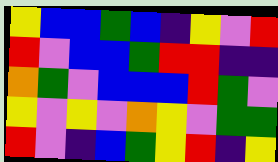[["yellow", "blue", "blue", "green", "blue", "indigo", "yellow", "violet", "red"], ["red", "violet", "blue", "blue", "green", "red", "red", "indigo", "indigo"], ["orange", "green", "violet", "blue", "blue", "blue", "red", "green", "violet"], ["yellow", "violet", "yellow", "violet", "orange", "yellow", "violet", "green", "green"], ["red", "violet", "indigo", "blue", "green", "yellow", "red", "indigo", "yellow"]]